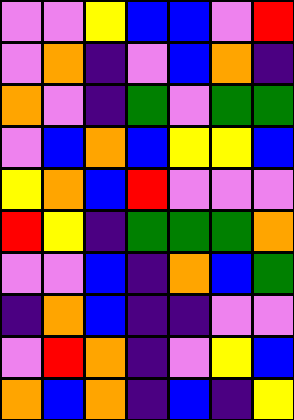[["violet", "violet", "yellow", "blue", "blue", "violet", "red"], ["violet", "orange", "indigo", "violet", "blue", "orange", "indigo"], ["orange", "violet", "indigo", "green", "violet", "green", "green"], ["violet", "blue", "orange", "blue", "yellow", "yellow", "blue"], ["yellow", "orange", "blue", "red", "violet", "violet", "violet"], ["red", "yellow", "indigo", "green", "green", "green", "orange"], ["violet", "violet", "blue", "indigo", "orange", "blue", "green"], ["indigo", "orange", "blue", "indigo", "indigo", "violet", "violet"], ["violet", "red", "orange", "indigo", "violet", "yellow", "blue"], ["orange", "blue", "orange", "indigo", "blue", "indigo", "yellow"]]